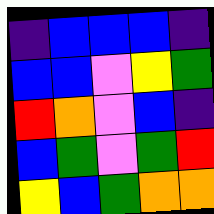[["indigo", "blue", "blue", "blue", "indigo"], ["blue", "blue", "violet", "yellow", "green"], ["red", "orange", "violet", "blue", "indigo"], ["blue", "green", "violet", "green", "red"], ["yellow", "blue", "green", "orange", "orange"]]